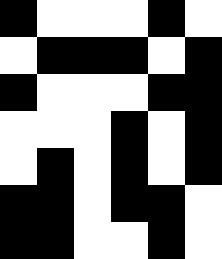[["black", "white", "white", "white", "black", "white"], ["white", "black", "black", "black", "white", "black"], ["black", "white", "white", "white", "black", "black"], ["white", "white", "white", "black", "white", "black"], ["white", "black", "white", "black", "white", "black"], ["black", "black", "white", "black", "black", "white"], ["black", "black", "white", "white", "black", "white"]]